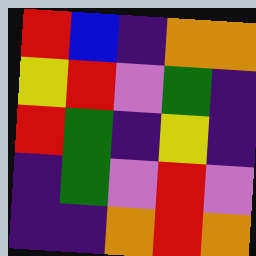[["red", "blue", "indigo", "orange", "orange"], ["yellow", "red", "violet", "green", "indigo"], ["red", "green", "indigo", "yellow", "indigo"], ["indigo", "green", "violet", "red", "violet"], ["indigo", "indigo", "orange", "red", "orange"]]